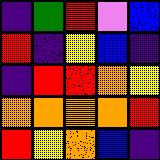[["indigo", "green", "red", "violet", "blue"], ["red", "indigo", "yellow", "blue", "indigo"], ["indigo", "red", "red", "orange", "yellow"], ["orange", "orange", "orange", "orange", "red"], ["red", "yellow", "orange", "blue", "indigo"]]